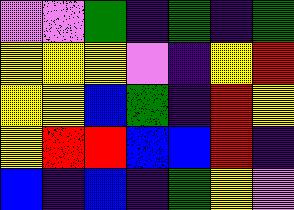[["violet", "violet", "green", "indigo", "green", "indigo", "green"], ["yellow", "yellow", "yellow", "violet", "indigo", "yellow", "red"], ["yellow", "yellow", "blue", "green", "indigo", "red", "yellow"], ["yellow", "red", "red", "blue", "blue", "red", "indigo"], ["blue", "indigo", "blue", "indigo", "green", "yellow", "violet"]]